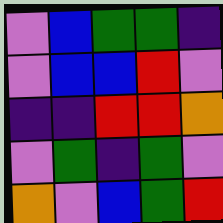[["violet", "blue", "green", "green", "indigo"], ["violet", "blue", "blue", "red", "violet"], ["indigo", "indigo", "red", "red", "orange"], ["violet", "green", "indigo", "green", "violet"], ["orange", "violet", "blue", "green", "red"]]